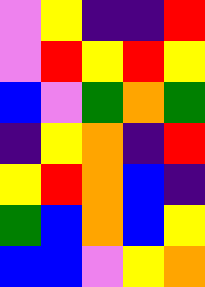[["violet", "yellow", "indigo", "indigo", "red"], ["violet", "red", "yellow", "red", "yellow"], ["blue", "violet", "green", "orange", "green"], ["indigo", "yellow", "orange", "indigo", "red"], ["yellow", "red", "orange", "blue", "indigo"], ["green", "blue", "orange", "blue", "yellow"], ["blue", "blue", "violet", "yellow", "orange"]]